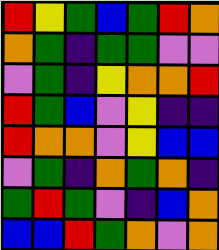[["red", "yellow", "green", "blue", "green", "red", "orange"], ["orange", "green", "indigo", "green", "green", "violet", "violet"], ["violet", "green", "indigo", "yellow", "orange", "orange", "red"], ["red", "green", "blue", "violet", "yellow", "indigo", "indigo"], ["red", "orange", "orange", "violet", "yellow", "blue", "blue"], ["violet", "green", "indigo", "orange", "green", "orange", "indigo"], ["green", "red", "green", "violet", "indigo", "blue", "orange"], ["blue", "blue", "red", "green", "orange", "violet", "orange"]]